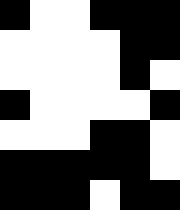[["black", "white", "white", "black", "black", "black"], ["white", "white", "white", "white", "black", "black"], ["white", "white", "white", "white", "black", "white"], ["black", "white", "white", "white", "white", "black"], ["white", "white", "white", "black", "black", "white"], ["black", "black", "black", "black", "black", "white"], ["black", "black", "black", "white", "black", "black"]]